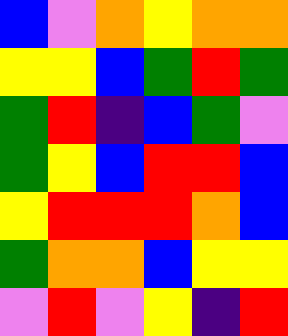[["blue", "violet", "orange", "yellow", "orange", "orange"], ["yellow", "yellow", "blue", "green", "red", "green"], ["green", "red", "indigo", "blue", "green", "violet"], ["green", "yellow", "blue", "red", "red", "blue"], ["yellow", "red", "red", "red", "orange", "blue"], ["green", "orange", "orange", "blue", "yellow", "yellow"], ["violet", "red", "violet", "yellow", "indigo", "red"]]